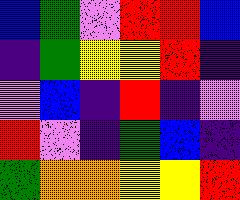[["blue", "green", "violet", "red", "red", "blue"], ["indigo", "green", "yellow", "yellow", "red", "indigo"], ["violet", "blue", "indigo", "red", "indigo", "violet"], ["red", "violet", "indigo", "green", "blue", "indigo"], ["green", "orange", "orange", "yellow", "yellow", "red"]]